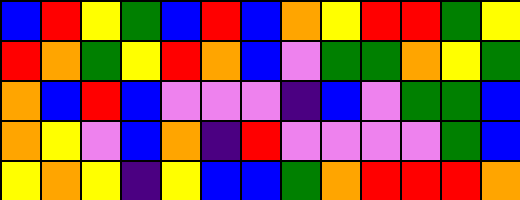[["blue", "red", "yellow", "green", "blue", "red", "blue", "orange", "yellow", "red", "red", "green", "yellow"], ["red", "orange", "green", "yellow", "red", "orange", "blue", "violet", "green", "green", "orange", "yellow", "green"], ["orange", "blue", "red", "blue", "violet", "violet", "violet", "indigo", "blue", "violet", "green", "green", "blue"], ["orange", "yellow", "violet", "blue", "orange", "indigo", "red", "violet", "violet", "violet", "violet", "green", "blue"], ["yellow", "orange", "yellow", "indigo", "yellow", "blue", "blue", "green", "orange", "red", "red", "red", "orange"]]